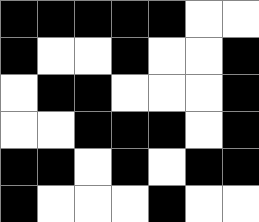[["black", "black", "black", "black", "black", "white", "white"], ["black", "white", "white", "black", "white", "white", "black"], ["white", "black", "black", "white", "white", "white", "black"], ["white", "white", "black", "black", "black", "white", "black"], ["black", "black", "white", "black", "white", "black", "black"], ["black", "white", "white", "white", "black", "white", "white"]]